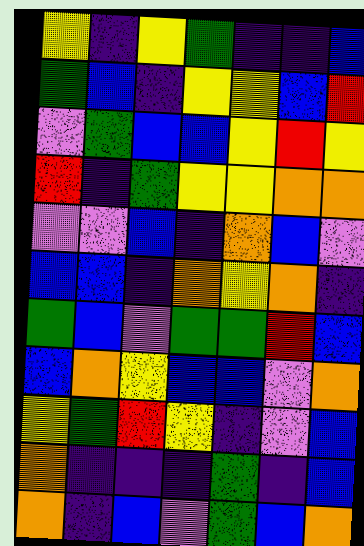[["yellow", "indigo", "yellow", "green", "indigo", "indigo", "blue"], ["green", "blue", "indigo", "yellow", "yellow", "blue", "red"], ["violet", "green", "blue", "blue", "yellow", "red", "yellow"], ["red", "indigo", "green", "yellow", "yellow", "orange", "orange"], ["violet", "violet", "blue", "indigo", "orange", "blue", "violet"], ["blue", "blue", "indigo", "orange", "yellow", "orange", "indigo"], ["green", "blue", "violet", "green", "green", "red", "blue"], ["blue", "orange", "yellow", "blue", "blue", "violet", "orange"], ["yellow", "green", "red", "yellow", "indigo", "violet", "blue"], ["orange", "indigo", "indigo", "indigo", "green", "indigo", "blue"], ["orange", "indigo", "blue", "violet", "green", "blue", "orange"]]